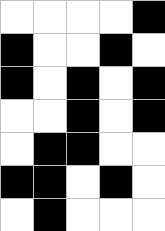[["white", "white", "white", "white", "black"], ["black", "white", "white", "black", "white"], ["black", "white", "black", "white", "black"], ["white", "white", "black", "white", "black"], ["white", "black", "black", "white", "white"], ["black", "black", "white", "black", "white"], ["white", "black", "white", "white", "white"]]